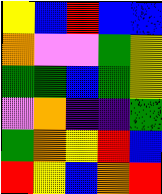[["yellow", "blue", "red", "blue", "blue"], ["orange", "violet", "violet", "green", "yellow"], ["green", "green", "blue", "green", "yellow"], ["violet", "orange", "indigo", "indigo", "green"], ["green", "orange", "yellow", "red", "blue"], ["red", "yellow", "blue", "orange", "red"]]